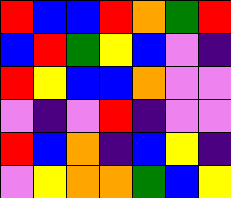[["red", "blue", "blue", "red", "orange", "green", "red"], ["blue", "red", "green", "yellow", "blue", "violet", "indigo"], ["red", "yellow", "blue", "blue", "orange", "violet", "violet"], ["violet", "indigo", "violet", "red", "indigo", "violet", "violet"], ["red", "blue", "orange", "indigo", "blue", "yellow", "indigo"], ["violet", "yellow", "orange", "orange", "green", "blue", "yellow"]]